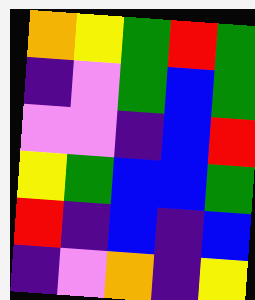[["orange", "yellow", "green", "red", "green"], ["indigo", "violet", "green", "blue", "green"], ["violet", "violet", "indigo", "blue", "red"], ["yellow", "green", "blue", "blue", "green"], ["red", "indigo", "blue", "indigo", "blue"], ["indigo", "violet", "orange", "indigo", "yellow"]]